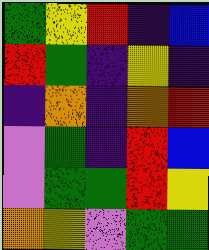[["green", "yellow", "red", "indigo", "blue"], ["red", "green", "indigo", "yellow", "indigo"], ["indigo", "orange", "indigo", "orange", "red"], ["violet", "green", "indigo", "red", "blue"], ["violet", "green", "green", "red", "yellow"], ["orange", "yellow", "violet", "green", "green"]]